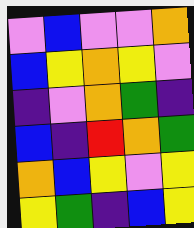[["violet", "blue", "violet", "violet", "orange"], ["blue", "yellow", "orange", "yellow", "violet"], ["indigo", "violet", "orange", "green", "indigo"], ["blue", "indigo", "red", "orange", "green"], ["orange", "blue", "yellow", "violet", "yellow"], ["yellow", "green", "indigo", "blue", "yellow"]]